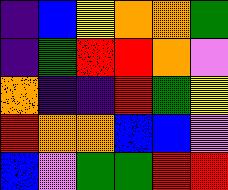[["indigo", "blue", "yellow", "orange", "orange", "green"], ["indigo", "green", "red", "red", "orange", "violet"], ["orange", "indigo", "indigo", "red", "green", "yellow"], ["red", "orange", "orange", "blue", "blue", "violet"], ["blue", "violet", "green", "green", "red", "red"]]